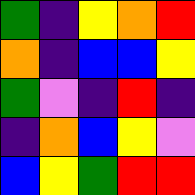[["green", "indigo", "yellow", "orange", "red"], ["orange", "indigo", "blue", "blue", "yellow"], ["green", "violet", "indigo", "red", "indigo"], ["indigo", "orange", "blue", "yellow", "violet"], ["blue", "yellow", "green", "red", "red"]]